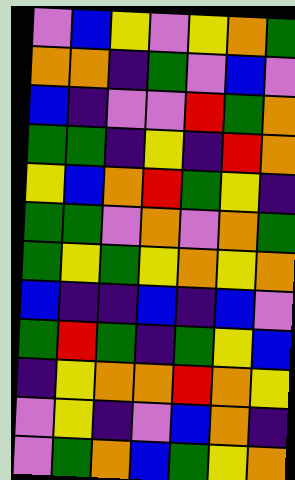[["violet", "blue", "yellow", "violet", "yellow", "orange", "green"], ["orange", "orange", "indigo", "green", "violet", "blue", "violet"], ["blue", "indigo", "violet", "violet", "red", "green", "orange"], ["green", "green", "indigo", "yellow", "indigo", "red", "orange"], ["yellow", "blue", "orange", "red", "green", "yellow", "indigo"], ["green", "green", "violet", "orange", "violet", "orange", "green"], ["green", "yellow", "green", "yellow", "orange", "yellow", "orange"], ["blue", "indigo", "indigo", "blue", "indigo", "blue", "violet"], ["green", "red", "green", "indigo", "green", "yellow", "blue"], ["indigo", "yellow", "orange", "orange", "red", "orange", "yellow"], ["violet", "yellow", "indigo", "violet", "blue", "orange", "indigo"], ["violet", "green", "orange", "blue", "green", "yellow", "orange"]]